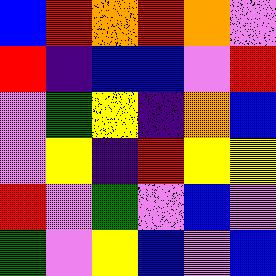[["blue", "red", "orange", "red", "orange", "violet"], ["red", "indigo", "blue", "blue", "violet", "red"], ["violet", "green", "yellow", "indigo", "orange", "blue"], ["violet", "yellow", "indigo", "red", "yellow", "yellow"], ["red", "violet", "green", "violet", "blue", "violet"], ["green", "violet", "yellow", "blue", "violet", "blue"]]